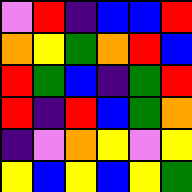[["violet", "red", "indigo", "blue", "blue", "red"], ["orange", "yellow", "green", "orange", "red", "blue"], ["red", "green", "blue", "indigo", "green", "red"], ["red", "indigo", "red", "blue", "green", "orange"], ["indigo", "violet", "orange", "yellow", "violet", "yellow"], ["yellow", "blue", "yellow", "blue", "yellow", "green"]]